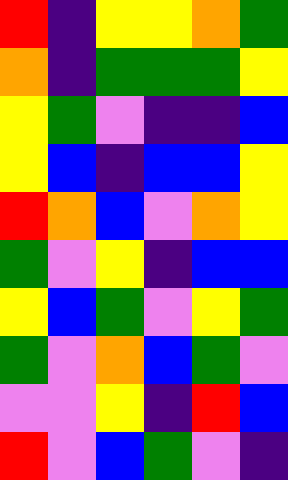[["red", "indigo", "yellow", "yellow", "orange", "green"], ["orange", "indigo", "green", "green", "green", "yellow"], ["yellow", "green", "violet", "indigo", "indigo", "blue"], ["yellow", "blue", "indigo", "blue", "blue", "yellow"], ["red", "orange", "blue", "violet", "orange", "yellow"], ["green", "violet", "yellow", "indigo", "blue", "blue"], ["yellow", "blue", "green", "violet", "yellow", "green"], ["green", "violet", "orange", "blue", "green", "violet"], ["violet", "violet", "yellow", "indigo", "red", "blue"], ["red", "violet", "blue", "green", "violet", "indigo"]]